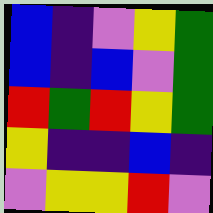[["blue", "indigo", "violet", "yellow", "green"], ["blue", "indigo", "blue", "violet", "green"], ["red", "green", "red", "yellow", "green"], ["yellow", "indigo", "indigo", "blue", "indigo"], ["violet", "yellow", "yellow", "red", "violet"]]